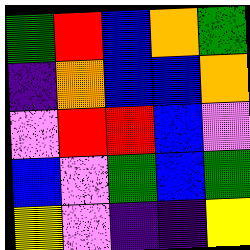[["green", "red", "blue", "orange", "green"], ["indigo", "orange", "blue", "blue", "orange"], ["violet", "red", "red", "blue", "violet"], ["blue", "violet", "green", "blue", "green"], ["yellow", "violet", "indigo", "indigo", "yellow"]]